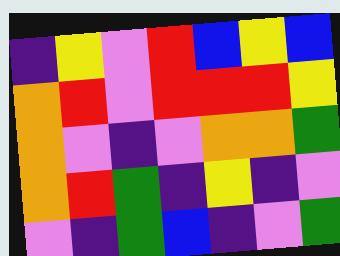[["indigo", "yellow", "violet", "red", "blue", "yellow", "blue"], ["orange", "red", "violet", "red", "red", "red", "yellow"], ["orange", "violet", "indigo", "violet", "orange", "orange", "green"], ["orange", "red", "green", "indigo", "yellow", "indigo", "violet"], ["violet", "indigo", "green", "blue", "indigo", "violet", "green"]]